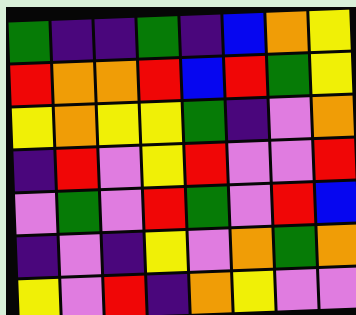[["green", "indigo", "indigo", "green", "indigo", "blue", "orange", "yellow"], ["red", "orange", "orange", "red", "blue", "red", "green", "yellow"], ["yellow", "orange", "yellow", "yellow", "green", "indigo", "violet", "orange"], ["indigo", "red", "violet", "yellow", "red", "violet", "violet", "red"], ["violet", "green", "violet", "red", "green", "violet", "red", "blue"], ["indigo", "violet", "indigo", "yellow", "violet", "orange", "green", "orange"], ["yellow", "violet", "red", "indigo", "orange", "yellow", "violet", "violet"]]